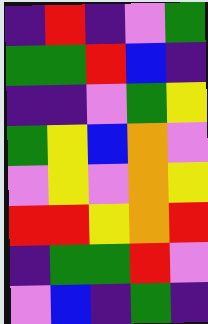[["indigo", "red", "indigo", "violet", "green"], ["green", "green", "red", "blue", "indigo"], ["indigo", "indigo", "violet", "green", "yellow"], ["green", "yellow", "blue", "orange", "violet"], ["violet", "yellow", "violet", "orange", "yellow"], ["red", "red", "yellow", "orange", "red"], ["indigo", "green", "green", "red", "violet"], ["violet", "blue", "indigo", "green", "indigo"]]